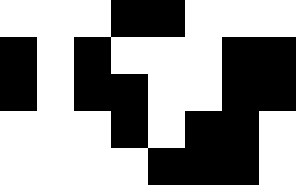[["white", "white", "white", "black", "black", "white", "white", "white"], ["black", "white", "black", "white", "white", "white", "black", "black"], ["black", "white", "black", "black", "white", "white", "black", "black"], ["white", "white", "white", "black", "white", "black", "black", "white"], ["white", "white", "white", "white", "black", "black", "black", "white"]]